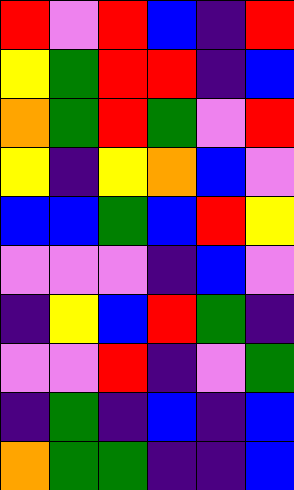[["red", "violet", "red", "blue", "indigo", "red"], ["yellow", "green", "red", "red", "indigo", "blue"], ["orange", "green", "red", "green", "violet", "red"], ["yellow", "indigo", "yellow", "orange", "blue", "violet"], ["blue", "blue", "green", "blue", "red", "yellow"], ["violet", "violet", "violet", "indigo", "blue", "violet"], ["indigo", "yellow", "blue", "red", "green", "indigo"], ["violet", "violet", "red", "indigo", "violet", "green"], ["indigo", "green", "indigo", "blue", "indigo", "blue"], ["orange", "green", "green", "indigo", "indigo", "blue"]]